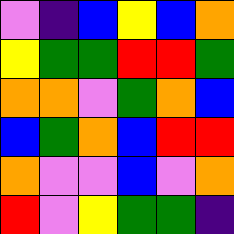[["violet", "indigo", "blue", "yellow", "blue", "orange"], ["yellow", "green", "green", "red", "red", "green"], ["orange", "orange", "violet", "green", "orange", "blue"], ["blue", "green", "orange", "blue", "red", "red"], ["orange", "violet", "violet", "blue", "violet", "orange"], ["red", "violet", "yellow", "green", "green", "indigo"]]